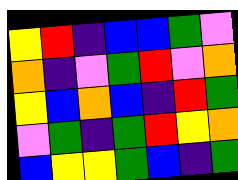[["yellow", "red", "indigo", "blue", "blue", "green", "violet"], ["orange", "indigo", "violet", "green", "red", "violet", "orange"], ["yellow", "blue", "orange", "blue", "indigo", "red", "green"], ["violet", "green", "indigo", "green", "red", "yellow", "orange"], ["blue", "yellow", "yellow", "green", "blue", "indigo", "green"]]